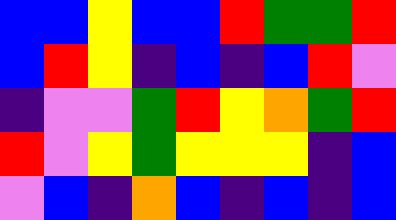[["blue", "blue", "yellow", "blue", "blue", "red", "green", "green", "red"], ["blue", "red", "yellow", "indigo", "blue", "indigo", "blue", "red", "violet"], ["indigo", "violet", "violet", "green", "red", "yellow", "orange", "green", "red"], ["red", "violet", "yellow", "green", "yellow", "yellow", "yellow", "indigo", "blue"], ["violet", "blue", "indigo", "orange", "blue", "indigo", "blue", "indigo", "blue"]]